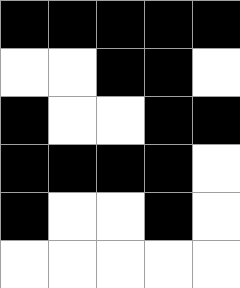[["black", "black", "black", "black", "black"], ["white", "white", "black", "black", "white"], ["black", "white", "white", "black", "black"], ["black", "black", "black", "black", "white"], ["black", "white", "white", "black", "white"], ["white", "white", "white", "white", "white"]]